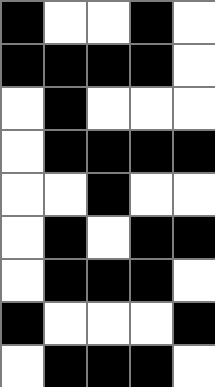[["black", "white", "white", "black", "white"], ["black", "black", "black", "black", "white"], ["white", "black", "white", "white", "white"], ["white", "black", "black", "black", "black"], ["white", "white", "black", "white", "white"], ["white", "black", "white", "black", "black"], ["white", "black", "black", "black", "white"], ["black", "white", "white", "white", "black"], ["white", "black", "black", "black", "white"]]